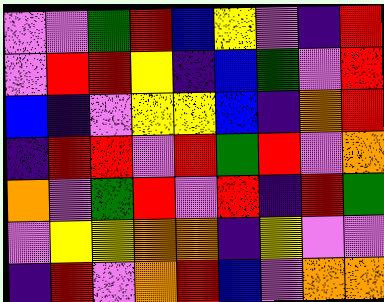[["violet", "violet", "green", "red", "blue", "yellow", "violet", "indigo", "red"], ["violet", "red", "red", "yellow", "indigo", "blue", "green", "violet", "red"], ["blue", "indigo", "violet", "yellow", "yellow", "blue", "indigo", "orange", "red"], ["indigo", "red", "red", "violet", "red", "green", "red", "violet", "orange"], ["orange", "violet", "green", "red", "violet", "red", "indigo", "red", "green"], ["violet", "yellow", "yellow", "orange", "orange", "indigo", "yellow", "violet", "violet"], ["indigo", "red", "violet", "orange", "red", "blue", "violet", "orange", "orange"]]